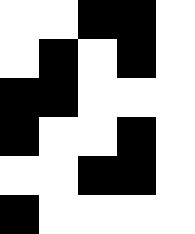[["white", "white", "black", "black", "white"], ["white", "black", "white", "black", "white"], ["black", "black", "white", "white", "white"], ["black", "white", "white", "black", "white"], ["white", "white", "black", "black", "white"], ["black", "white", "white", "white", "white"]]